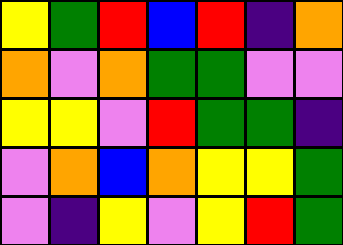[["yellow", "green", "red", "blue", "red", "indigo", "orange"], ["orange", "violet", "orange", "green", "green", "violet", "violet"], ["yellow", "yellow", "violet", "red", "green", "green", "indigo"], ["violet", "orange", "blue", "orange", "yellow", "yellow", "green"], ["violet", "indigo", "yellow", "violet", "yellow", "red", "green"]]